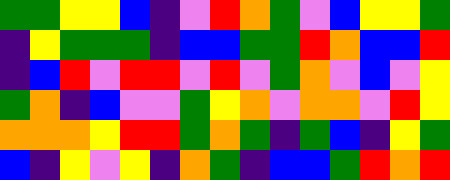[["green", "green", "yellow", "yellow", "blue", "indigo", "violet", "red", "orange", "green", "violet", "blue", "yellow", "yellow", "green"], ["indigo", "yellow", "green", "green", "green", "indigo", "blue", "blue", "green", "green", "red", "orange", "blue", "blue", "red"], ["indigo", "blue", "red", "violet", "red", "red", "violet", "red", "violet", "green", "orange", "violet", "blue", "violet", "yellow"], ["green", "orange", "indigo", "blue", "violet", "violet", "green", "yellow", "orange", "violet", "orange", "orange", "violet", "red", "yellow"], ["orange", "orange", "orange", "yellow", "red", "red", "green", "orange", "green", "indigo", "green", "blue", "indigo", "yellow", "green"], ["blue", "indigo", "yellow", "violet", "yellow", "indigo", "orange", "green", "indigo", "blue", "blue", "green", "red", "orange", "red"]]